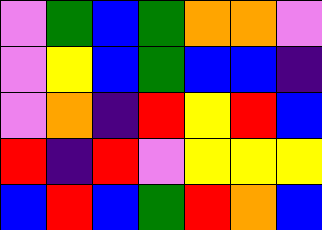[["violet", "green", "blue", "green", "orange", "orange", "violet"], ["violet", "yellow", "blue", "green", "blue", "blue", "indigo"], ["violet", "orange", "indigo", "red", "yellow", "red", "blue"], ["red", "indigo", "red", "violet", "yellow", "yellow", "yellow"], ["blue", "red", "blue", "green", "red", "orange", "blue"]]